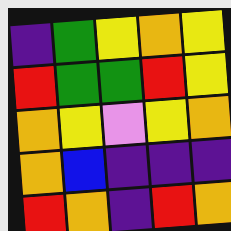[["indigo", "green", "yellow", "orange", "yellow"], ["red", "green", "green", "red", "yellow"], ["orange", "yellow", "violet", "yellow", "orange"], ["orange", "blue", "indigo", "indigo", "indigo"], ["red", "orange", "indigo", "red", "orange"]]